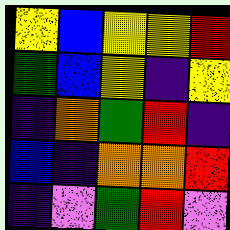[["yellow", "blue", "yellow", "yellow", "red"], ["green", "blue", "yellow", "indigo", "yellow"], ["indigo", "orange", "green", "red", "indigo"], ["blue", "indigo", "orange", "orange", "red"], ["indigo", "violet", "green", "red", "violet"]]